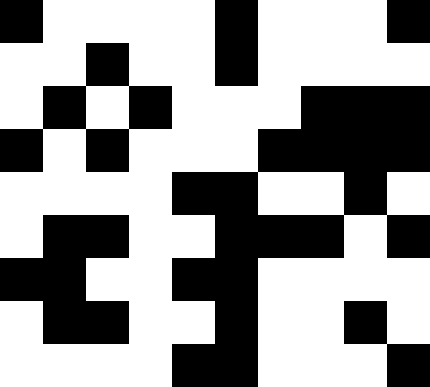[["black", "white", "white", "white", "white", "black", "white", "white", "white", "black"], ["white", "white", "black", "white", "white", "black", "white", "white", "white", "white"], ["white", "black", "white", "black", "white", "white", "white", "black", "black", "black"], ["black", "white", "black", "white", "white", "white", "black", "black", "black", "black"], ["white", "white", "white", "white", "black", "black", "white", "white", "black", "white"], ["white", "black", "black", "white", "white", "black", "black", "black", "white", "black"], ["black", "black", "white", "white", "black", "black", "white", "white", "white", "white"], ["white", "black", "black", "white", "white", "black", "white", "white", "black", "white"], ["white", "white", "white", "white", "black", "black", "white", "white", "white", "black"]]